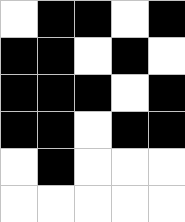[["white", "black", "black", "white", "black"], ["black", "black", "white", "black", "white"], ["black", "black", "black", "white", "black"], ["black", "black", "white", "black", "black"], ["white", "black", "white", "white", "white"], ["white", "white", "white", "white", "white"]]